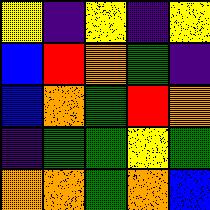[["yellow", "indigo", "yellow", "indigo", "yellow"], ["blue", "red", "orange", "green", "indigo"], ["blue", "orange", "green", "red", "orange"], ["indigo", "green", "green", "yellow", "green"], ["orange", "orange", "green", "orange", "blue"]]